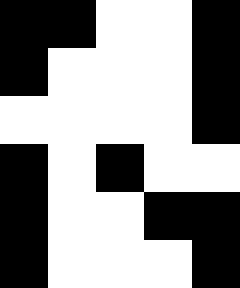[["black", "black", "white", "white", "black"], ["black", "white", "white", "white", "black"], ["white", "white", "white", "white", "black"], ["black", "white", "black", "white", "white"], ["black", "white", "white", "black", "black"], ["black", "white", "white", "white", "black"]]